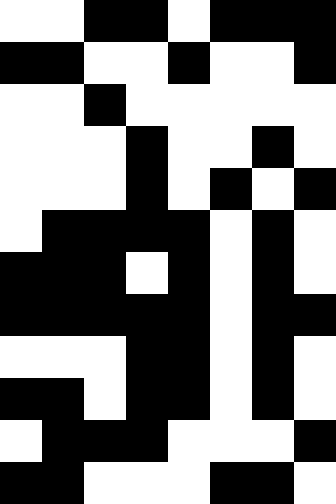[["white", "white", "black", "black", "white", "black", "black", "black"], ["black", "black", "white", "white", "black", "white", "white", "black"], ["white", "white", "black", "white", "white", "white", "white", "white"], ["white", "white", "white", "black", "white", "white", "black", "white"], ["white", "white", "white", "black", "white", "black", "white", "black"], ["white", "black", "black", "black", "black", "white", "black", "white"], ["black", "black", "black", "white", "black", "white", "black", "white"], ["black", "black", "black", "black", "black", "white", "black", "black"], ["white", "white", "white", "black", "black", "white", "black", "white"], ["black", "black", "white", "black", "black", "white", "black", "white"], ["white", "black", "black", "black", "white", "white", "white", "black"], ["black", "black", "white", "white", "white", "black", "black", "white"]]